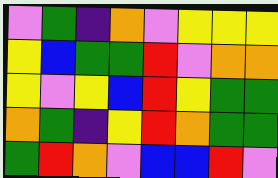[["violet", "green", "indigo", "orange", "violet", "yellow", "yellow", "yellow"], ["yellow", "blue", "green", "green", "red", "violet", "orange", "orange"], ["yellow", "violet", "yellow", "blue", "red", "yellow", "green", "green"], ["orange", "green", "indigo", "yellow", "red", "orange", "green", "green"], ["green", "red", "orange", "violet", "blue", "blue", "red", "violet"]]